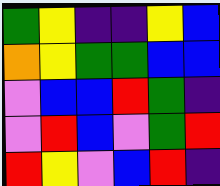[["green", "yellow", "indigo", "indigo", "yellow", "blue"], ["orange", "yellow", "green", "green", "blue", "blue"], ["violet", "blue", "blue", "red", "green", "indigo"], ["violet", "red", "blue", "violet", "green", "red"], ["red", "yellow", "violet", "blue", "red", "indigo"]]